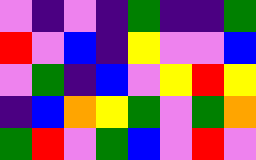[["violet", "indigo", "violet", "indigo", "green", "indigo", "indigo", "green"], ["red", "violet", "blue", "indigo", "yellow", "violet", "violet", "blue"], ["violet", "green", "indigo", "blue", "violet", "yellow", "red", "yellow"], ["indigo", "blue", "orange", "yellow", "green", "violet", "green", "orange"], ["green", "red", "violet", "green", "blue", "violet", "red", "violet"]]